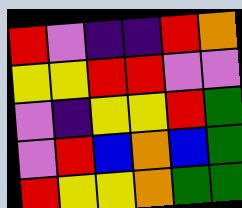[["red", "violet", "indigo", "indigo", "red", "orange"], ["yellow", "yellow", "red", "red", "violet", "violet"], ["violet", "indigo", "yellow", "yellow", "red", "green"], ["violet", "red", "blue", "orange", "blue", "green"], ["red", "yellow", "yellow", "orange", "green", "green"]]